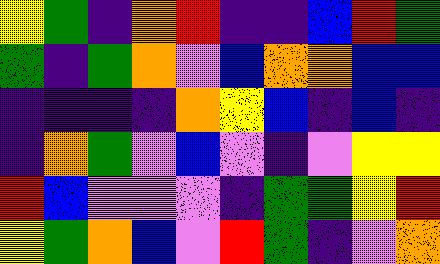[["yellow", "green", "indigo", "orange", "red", "indigo", "indigo", "blue", "red", "green"], ["green", "indigo", "green", "orange", "violet", "blue", "orange", "orange", "blue", "blue"], ["indigo", "indigo", "indigo", "indigo", "orange", "yellow", "blue", "indigo", "blue", "indigo"], ["indigo", "orange", "green", "violet", "blue", "violet", "indigo", "violet", "yellow", "yellow"], ["red", "blue", "violet", "violet", "violet", "indigo", "green", "green", "yellow", "red"], ["yellow", "green", "orange", "blue", "violet", "red", "green", "indigo", "violet", "orange"]]